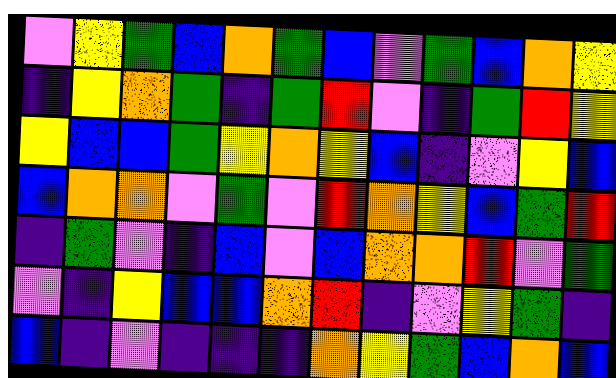[["violet", "yellow", "green", "blue", "orange", "green", "blue", "violet", "green", "blue", "orange", "yellow"], ["indigo", "yellow", "orange", "green", "indigo", "green", "red", "violet", "indigo", "green", "red", "yellow"], ["yellow", "blue", "blue", "green", "yellow", "orange", "yellow", "blue", "indigo", "violet", "yellow", "blue"], ["blue", "orange", "orange", "violet", "green", "violet", "red", "orange", "yellow", "blue", "green", "red"], ["indigo", "green", "violet", "indigo", "blue", "violet", "blue", "orange", "orange", "red", "violet", "green"], ["violet", "indigo", "yellow", "blue", "blue", "orange", "red", "indigo", "violet", "yellow", "green", "indigo"], ["blue", "indigo", "violet", "indigo", "indigo", "indigo", "orange", "yellow", "green", "blue", "orange", "blue"]]